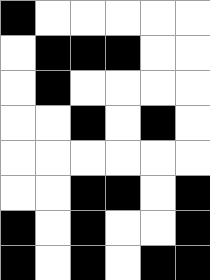[["black", "white", "white", "white", "white", "white"], ["white", "black", "black", "black", "white", "white"], ["white", "black", "white", "white", "white", "white"], ["white", "white", "black", "white", "black", "white"], ["white", "white", "white", "white", "white", "white"], ["white", "white", "black", "black", "white", "black"], ["black", "white", "black", "white", "white", "black"], ["black", "white", "black", "white", "black", "black"]]